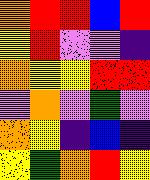[["orange", "red", "red", "blue", "red"], ["yellow", "red", "violet", "violet", "indigo"], ["orange", "yellow", "yellow", "red", "red"], ["violet", "orange", "violet", "green", "violet"], ["orange", "yellow", "indigo", "blue", "indigo"], ["yellow", "green", "orange", "red", "yellow"]]